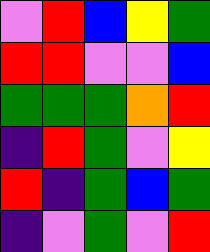[["violet", "red", "blue", "yellow", "green"], ["red", "red", "violet", "violet", "blue"], ["green", "green", "green", "orange", "red"], ["indigo", "red", "green", "violet", "yellow"], ["red", "indigo", "green", "blue", "green"], ["indigo", "violet", "green", "violet", "red"]]